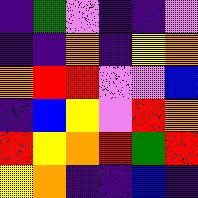[["indigo", "green", "violet", "indigo", "indigo", "violet"], ["indigo", "indigo", "orange", "indigo", "yellow", "orange"], ["orange", "red", "red", "violet", "violet", "blue"], ["indigo", "blue", "yellow", "violet", "red", "orange"], ["red", "yellow", "orange", "red", "green", "red"], ["yellow", "orange", "indigo", "indigo", "blue", "indigo"]]